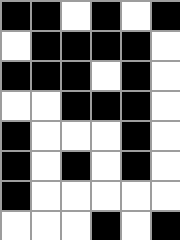[["black", "black", "white", "black", "white", "black"], ["white", "black", "black", "black", "black", "white"], ["black", "black", "black", "white", "black", "white"], ["white", "white", "black", "black", "black", "white"], ["black", "white", "white", "white", "black", "white"], ["black", "white", "black", "white", "black", "white"], ["black", "white", "white", "white", "white", "white"], ["white", "white", "white", "black", "white", "black"]]